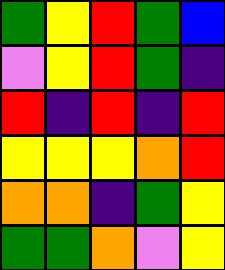[["green", "yellow", "red", "green", "blue"], ["violet", "yellow", "red", "green", "indigo"], ["red", "indigo", "red", "indigo", "red"], ["yellow", "yellow", "yellow", "orange", "red"], ["orange", "orange", "indigo", "green", "yellow"], ["green", "green", "orange", "violet", "yellow"]]